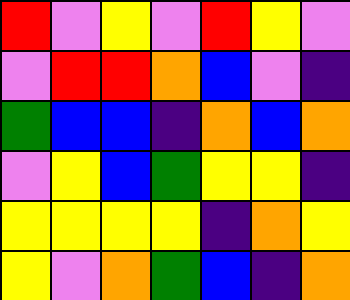[["red", "violet", "yellow", "violet", "red", "yellow", "violet"], ["violet", "red", "red", "orange", "blue", "violet", "indigo"], ["green", "blue", "blue", "indigo", "orange", "blue", "orange"], ["violet", "yellow", "blue", "green", "yellow", "yellow", "indigo"], ["yellow", "yellow", "yellow", "yellow", "indigo", "orange", "yellow"], ["yellow", "violet", "orange", "green", "blue", "indigo", "orange"]]